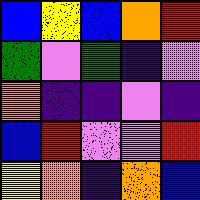[["blue", "yellow", "blue", "orange", "red"], ["green", "violet", "green", "indigo", "violet"], ["orange", "indigo", "indigo", "violet", "indigo"], ["blue", "red", "violet", "violet", "red"], ["yellow", "orange", "indigo", "orange", "blue"]]